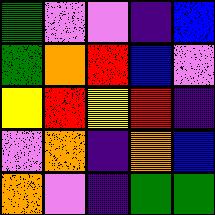[["green", "violet", "violet", "indigo", "blue"], ["green", "orange", "red", "blue", "violet"], ["yellow", "red", "yellow", "red", "indigo"], ["violet", "orange", "indigo", "orange", "blue"], ["orange", "violet", "indigo", "green", "green"]]